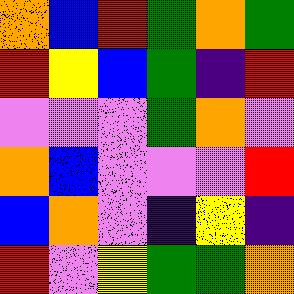[["orange", "blue", "red", "green", "orange", "green"], ["red", "yellow", "blue", "green", "indigo", "red"], ["violet", "violet", "violet", "green", "orange", "violet"], ["orange", "blue", "violet", "violet", "violet", "red"], ["blue", "orange", "violet", "indigo", "yellow", "indigo"], ["red", "violet", "yellow", "green", "green", "orange"]]